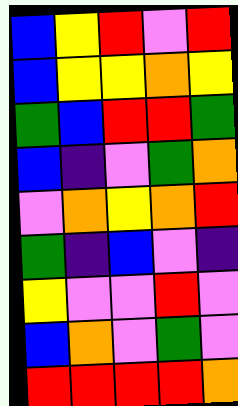[["blue", "yellow", "red", "violet", "red"], ["blue", "yellow", "yellow", "orange", "yellow"], ["green", "blue", "red", "red", "green"], ["blue", "indigo", "violet", "green", "orange"], ["violet", "orange", "yellow", "orange", "red"], ["green", "indigo", "blue", "violet", "indigo"], ["yellow", "violet", "violet", "red", "violet"], ["blue", "orange", "violet", "green", "violet"], ["red", "red", "red", "red", "orange"]]